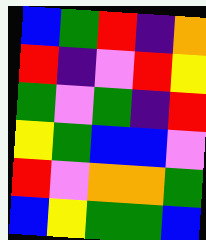[["blue", "green", "red", "indigo", "orange"], ["red", "indigo", "violet", "red", "yellow"], ["green", "violet", "green", "indigo", "red"], ["yellow", "green", "blue", "blue", "violet"], ["red", "violet", "orange", "orange", "green"], ["blue", "yellow", "green", "green", "blue"]]